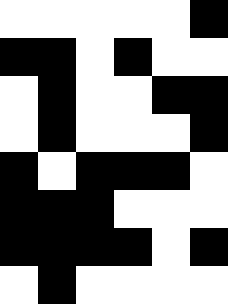[["white", "white", "white", "white", "white", "black"], ["black", "black", "white", "black", "white", "white"], ["white", "black", "white", "white", "black", "black"], ["white", "black", "white", "white", "white", "black"], ["black", "white", "black", "black", "black", "white"], ["black", "black", "black", "white", "white", "white"], ["black", "black", "black", "black", "white", "black"], ["white", "black", "white", "white", "white", "white"]]